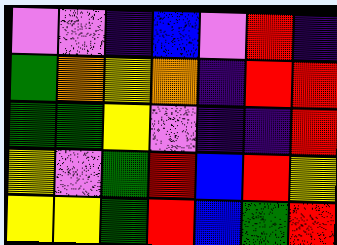[["violet", "violet", "indigo", "blue", "violet", "red", "indigo"], ["green", "orange", "yellow", "orange", "indigo", "red", "red"], ["green", "green", "yellow", "violet", "indigo", "indigo", "red"], ["yellow", "violet", "green", "red", "blue", "red", "yellow"], ["yellow", "yellow", "green", "red", "blue", "green", "red"]]